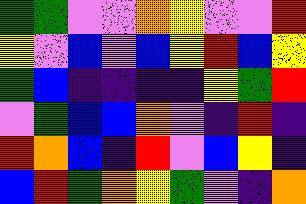[["green", "green", "violet", "violet", "orange", "yellow", "violet", "violet", "red"], ["yellow", "violet", "blue", "violet", "blue", "yellow", "red", "blue", "yellow"], ["green", "blue", "indigo", "indigo", "indigo", "indigo", "yellow", "green", "red"], ["violet", "green", "blue", "blue", "orange", "violet", "indigo", "red", "indigo"], ["red", "orange", "blue", "indigo", "red", "violet", "blue", "yellow", "indigo"], ["blue", "red", "green", "orange", "yellow", "green", "violet", "indigo", "orange"]]